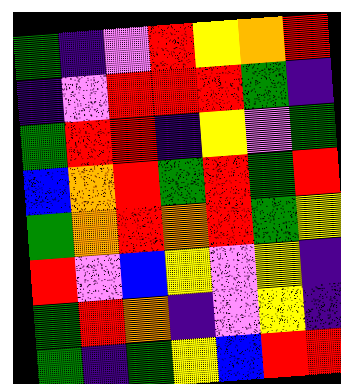[["green", "indigo", "violet", "red", "yellow", "orange", "red"], ["indigo", "violet", "red", "red", "red", "green", "indigo"], ["green", "red", "red", "indigo", "yellow", "violet", "green"], ["blue", "orange", "red", "green", "red", "green", "red"], ["green", "orange", "red", "orange", "red", "green", "yellow"], ["red", "violet", "blue", "yellow", "violet", "yellow", "indigo"], ["green", "red", "orange", "indigo", "violet", "yellow", "indigo"], ["green", "indigo", "green", "yellow", "blue", "red", "red"]]